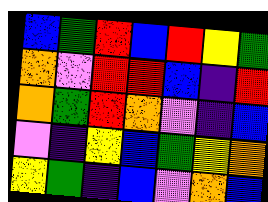[["blue", "green", "red", "blue", "red", "yellow", "green"], ["orange", "violet", "red", "red", "blue", "indigo", "red"], ["orange", "green", "red", "orange", "violet", "indigo", "blue"], ["violet", "indigo", "yellow", "blue", "green", "yellow", "orange"], ["yellow", "green", "indigo", "blue", "violet", "orange", "blue"]]